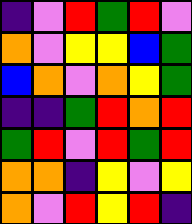[["indigo", "violet", "red", "green", "red", "violet"], ["orange", "violet", "yellow", "yellow", "blue", "green"], ["blue", "orange", "violet", "orange", "yellow", "green"], ["indigo", "indigo", "green", "red", "orange", "red"], ["green", "red", "violet", "red", "green", "red"], ["orange", "orange", "indigo", "yellow", "violet", "yellow"], ["orange", "violet", "red", "yellow", "red", "indigo"]]